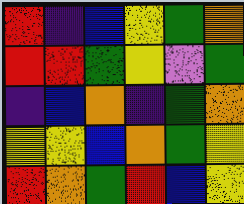[["red", "indigo", "blue", "yellow", "green", "orange"], ["red", "red", "green", "yellow", "violet", "green"], ["indigo", "blue", "orange", "indigo", "green", "orange"], ["yellow", "yellow", "blue", "orange", "green", "yellow"], ["red", "orange", "green", "red", "blue", "yellow"]]